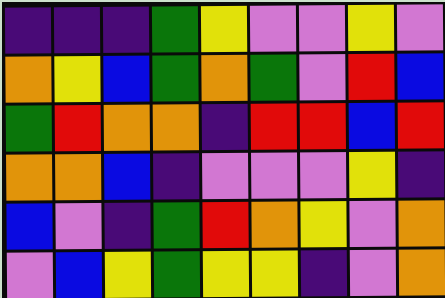[["indigo", "indigo", "indigo", "green", "yellow", "violet", "violet", "yellow", "violet"], ["orange", "yellow", "blue", "green", "orange", "green", "violet", "red", "blue"], ["green", "red", "orange", "orange", "indigo", "red", "red", "blue", "red"], ["orange", "orange", "blue", "indigo", "violet", "violet", "violet", "yellow", "indigo"], ["blue", "violet", "indigo", "green", "red", "orange", "yellow", "violet", "orange"], ["violet", "blue", "yellow", "green", "yellow", "yellow", "indigo", "violet", "orange"]]